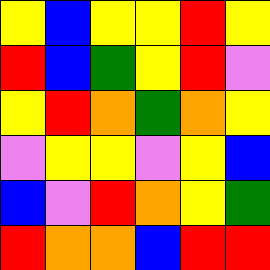[["yellow", "blue", "yellow", "yellow", "red", "yellow"], ["red", "blue", "green", "yellow", "red", "violet"], ["yellow", "red", "orange", "green", "orange", "yellow"], ["violet", "yellow", "yellow", "violet", "yellow", "blue"], ["blue", "violet", "red", "orange", "yellow", "green"], ["red", "orange", "orange", "blue", "red", "red"]]